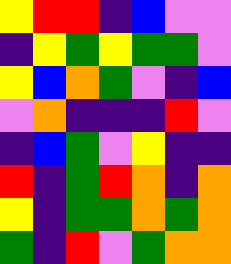[["yellow", "red", "red", "indigo", "blue", "violet", "violet"], ["indigo", "yellow", "green", "yellow", "green", "green", "violet"], ["yellow", "blue", "orange", "green", "violet", "indigo", "blue"], ["violet", "orange", "indigo", "indigo", "indigo", "red", "violet"], ["indigo", "blue", "green", "violet", "yellow", "indigo", "indigo"], ["red", "indigo", "green", "red", "orange", "indigo", "orange"], ["yellow", "indigo", "green", "green", "orange", "green", "orange"], ["green", "indigo", "red", "violet", "green", "orange", "orange"]]